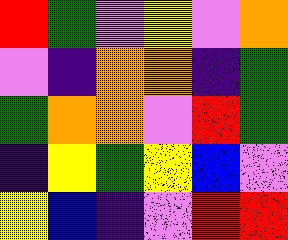[["red", "green", "violet", "yellow", "violet", "orange"], ["violet", "indigo", "orange", "orange", "indigo", "green"], ["green", "orange", "orange", "violet", "red", "green"], ["indigo", "yellow", "green", "yellow", "blue", "violet"], ["yellow", "blue", "indigo", "violet", "red", "red"]]